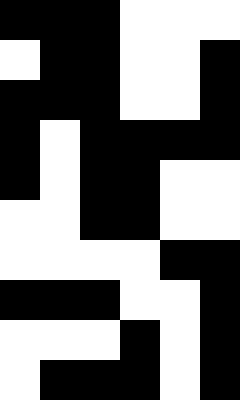[["black", "black", "black", "white", "white", "white"], ["white", "black", "black", "white", "white", "black"], ["black", "black", "black", "white", "white", "black"], ["black", "white", "black", "black", "black", "black"], ["black", "white", "black", "black", "white", "white"], ["white", "white", "black", "black", "white", "white"], ["white", "white", "white", "white", "black", "black"], ["black", "black", "black", "white", "white", "black"], ["white", "white", "white", "black", "white", "black"], ["white", "black", "black", "black", "white", "black"]]